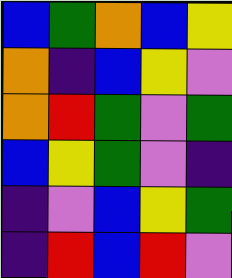[["blue", "green", "orange", "blue", "yellow"], ["orange", "indigo", "blue", "yellow", "violet"], ["orange", "red", "green", "violet", "green"], ["blue", "yellow", "green", "violet", "indigo"], ["indigo", "violet", "blue", "yellow", "green"], ["indigo", "red", "blue", "red", "violet"]]